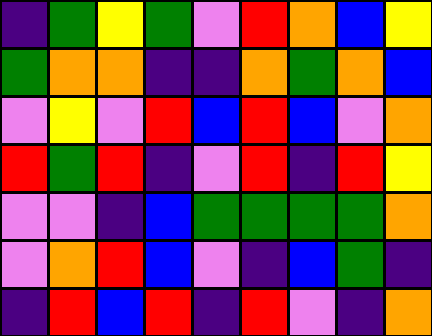[["indigo", "green", "yellow", "green", "violet", "red", "orange", "blue", "yellow"], ["green", "orange", "orange", "indigo", "indigo", "orange", "green", "orange", "blue"], ["violet", "yellow", "violet", "red", "blue", "red", "blue", "violet", "orange"], ["red", "green", "red", "indigo", "violet", "red", "indigo", "red", "yellow"], ["violet", "violet", "indigo", "blue", "green", "green", "green", "green", "orange"], ["violet", "orange", "red", "blue", "violet", "indigo", "blue", "green", "indigo"], ["indigo", "red", "blue", "red", "indigo", "red", "violet", "indigo", "orange"]]